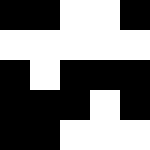[["black", "black", "white", "white", "black"], ["white", "white", "white", "white", "white"], ["black", "white", "black", "black", "black"], ["black", "black", "black", "white", "black"], ["black", "black", "white", "white", "white"]]